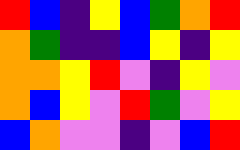[["red", "blue", "indigo", "yellow", "blue", "green", "orange", "red"], ["orange", "green", "indigo", "indigo", "blue", "yellow", "indigo", "yellow"], ["orange", "orange", "yellow", "red", "violet", "indigo", "yellow", "violet"], ["orange", "blue", "yellow", "violet", "red", "green", "violet", "yellow"], ["blue", "orange", "violet", "violet", "indigo", "violet", "blue", "red"]]